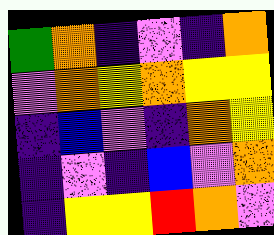[["green", "orange", "indigo", "violet", "indigo", "orange"], ["violet", "orange", "yellow", "orange", "yellow", "yellow"], ["indigo", "blue", "violet", "indigo", "orange", "yellow"], ["indigo", "violet", "indigo", "blue", "violet", "orange"], ["indigo", "yellow", "yellow", "red", "orange", "violet"]]